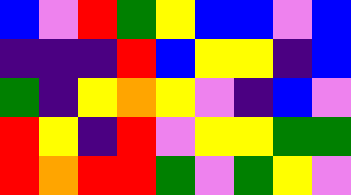[["blue", "violet", "red", "green", "yellow", "blue", "blue", "violet", "blue"], ["indigo", "indigo", "indigo", "red", "blue", "yellow", "yellow", "indigo", "blue"], ["green", "indigo", "yellow", "orange", "yellow", "violet", "indigo", "blue", "violet"], ["red", "yellow", "indigo", "red", "violet", "yellow", "yellow", "green", "green"], ["red", "orange", "red", "red", "green", "violet", "green", "yellow", "violet"]]